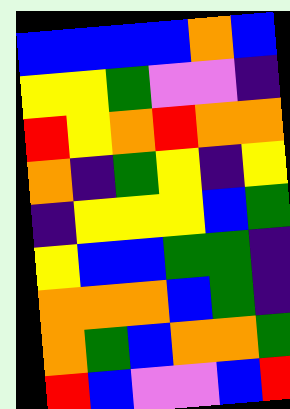[["blue", "blue", "blue", "blue", "orange", "blue"], ["yellow", "yellow", "green", "violet", "violet", "indigo"], ["red", "yellow", "orange", "red", "orange", "orange"], ["orange", "indigo", "green", "yellow", "indigo", "yellow"], ["indigo", "yellow", "yellow", "yellow", "blue", "green"], ["yellow", "blue", "blue", "green", "green", "indigo"], ["orange", "orange", "orange", "blue", "green", "indigo"], ["orange", "green", "blue", "orange", "orange", "green"], ["red", "blue", "violet", "violet", "blue", "red"]]